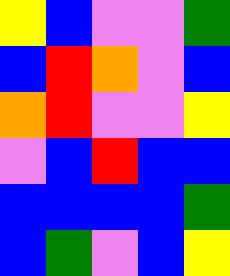[["yellow", "blue", "violet", "violet", "green"], ["blue", "red", "orange", "violet", "blue"], ["orange", "red", "violet", "violet", "yellow"], ["violet", "blue", "red", "blue", "blue"], ["blue", "blue", "blue", "blue", "green"], ["blue", "green", "violet", "blue", "yellow"]]